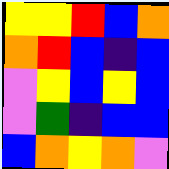[["yellow", "yellow", "red", "blue", "orange"], ["orange", "red", "blue", "indigo", "blue"], ["violet", "yellow", "blue", "yellow", "blue"], ["violet", "green", "indigo", "blue", "blue"], ["blue", "orange", "yellow", "orange", "violet"]]